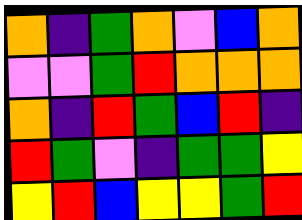[["orange", "indigo", "green", "orange", "violet", "blue", "orange"], ["violet", "violet", "green", "red", "orange", "orange", "orange"], ["orange", "indigo", "red", "green", "blue", "red", "indigo"], ["red", "green", "violet", "indigo", "green", "green", "yellow"], ["yellow", "red", "blue", "yellow", "yellow", "green", "red"]]